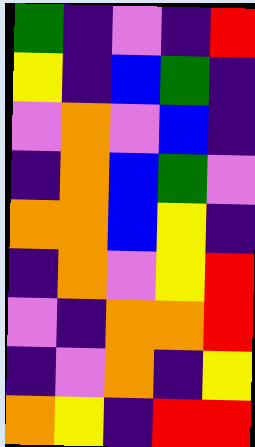[["green", "indigo", "violet", "indigo", "red"], ["yellow", "indigo", "blue", "green", "indigo"], ["violet", "orange", "violet", "blue", "indigo"], ["indigo", "orange", "blue", "green", "violet"], ["orange", "orange", "blue", "yellow", "indigo"], ["indigo", "orange", "violet", "yellow", "red"], ["violet", "indigo", "orange", "orange", "red"], ["indigo", "violet", "orange", "indigo", "yellow"], ["orange", "yellow", "indigo", "red", "red"]]